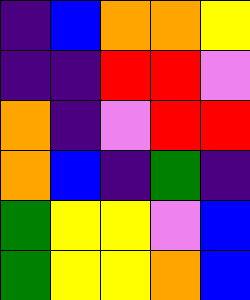[["indigo", "blue", "orange", "orange", "yellow"], ["indigo", "indigo", "red", "red", "violet"], ["orange", "indigo", "violet", "red", "red"], ["orange", "blue", "indigo", "green", "indigo"], ["green", "yellow", "yellow", "violet", "blue"], ["green", "yellow", "yellow", "orange", "blue"]]